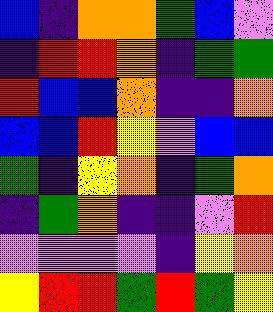[["blue", "indigo", "orange", "orange", "green", "blue", "violet"], ["indigo", "red", "red", "orange", "indigo", "green", "green"], ["red", "blue", "blue", "orange", "indigo", "indigo", "orange"], ["blue", "blue", "red", "yellow", "violet", "blue", "blue"], ["green", "indigo", "yellow", "orange", "indigo", "green", "orange"], ["indigo", "green", "orange", "indigo", "indigo", "violet", "red"], ["violet", "violet", "violet", "violet", "indigo", "yellow", "orange"], ["yellow", "red", "red", "green", "red", "green", "yellow"]]